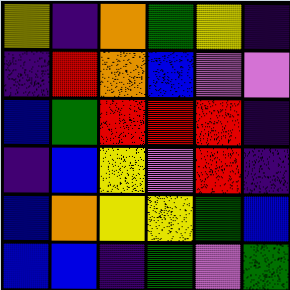[["yellow", "indigo", "orange", "green", "yellow", "indigo"], ["indigo", "red", "orange", "blue", "violet", "violet"], ["blue", "green", "red", "red", "red", "indigo"], ["indigo", "blue", "yellow", "violet", "red", "indigo"], ["blue", "orange", "yellow", "yellow", "green", "blue"], ["blue", "blue", "indigo", "green", "violet", "green"]]